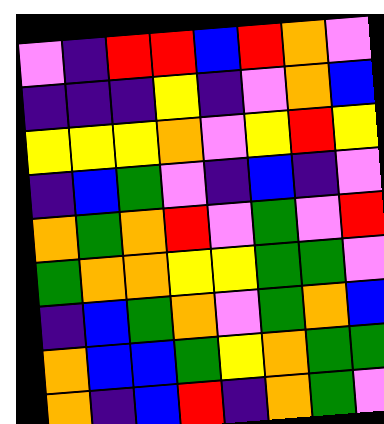[["violet", "indigo", "red", "red", "blue", "red", "orange", "violet"], ["indigo", "indigo", "indigo", "yellow", "indigo", "violet", "orange", "blue"], ["yellow", "yellow", "yellow", "orange", "violet", "yellow", "red", "yellow"], ["indigo", "blue", "green", "violet", "indigo", "blue", "indigo", "violet"], ["orange", "green", "orange", "red", "violet", "green", "violet", "red"], ["green", "orange", "orange", "yellow", "yellow", "green", "green", "violet"], ["indigo", "blue", "green", "orange", "violet", "green", "orange", "blue"], ["orange", "blue", "blue", "green", "yellow", "orange", "green", "green"], ["orange", "indigo", "blue", "red", "indigo", "orange", "green", "violet"]]